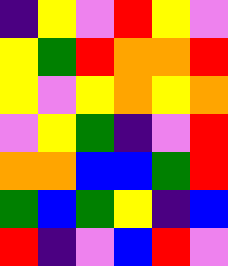[["indigo", "yellow", "violet", "red", "yellow", "violet"], ["yellow", "green", "red", "orange", "orange", "red"], ["yellow", "violet", "yellow", "orange", "yellow", "orange"], ["violet", "yellow", "green", "indigo", "violet", "red"], ["orange", "orange", "blue", "blue", "green", "red"], ["green", "blue", "green", "yellow", "indigo", "blue"], ["red", "indigo", "violet", "blue", "red", "violet"]]